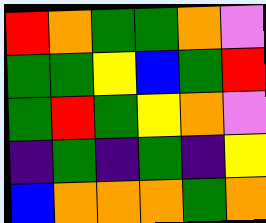[["red", "orange", "green", "green", "orange", "violet"], ["green", "green", "yellow", "blue", "green", "red"], ["green", "red", "green", "yellow", "orange", "violet"], ["indigo", "green", "indigo", "green", "indigo", "yellow"], ["blue", "orange", "orange", "orange", "green", "orange"]]